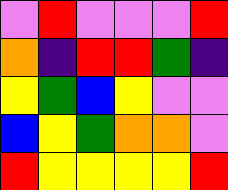[["violet", "red", "violet", "violet", "violet", "red"], ["orange", "indigo", "red", "red", "green", "indigo"], ["yellow", "green", "blue", "yellow", "violet", "violet"], ["blue", "yellow", "green", "orange", "orange", "violet"], ["red", "yellow", "yellow", "yellow", "yellow", "red"]]